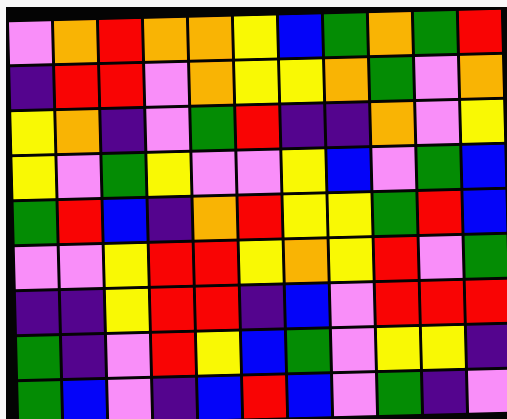[["violet", "orange", "red", "orange", "orange", "yellow", "blue", "green", "orange", "green", "red"], ["indigo", "red", "red", "violet", "orange", "yellow", "yellow", "orange", "green", "violet", "orange"], ["yellow", "orange", "indigo", "violet", "green", "red", "indigo", "indigo", "orange", "violet", "yellow"], ["yellow", "violet", "green", "yellow", "violet", "violet", "yellow", "blue", "violet", "green", "blue"], ["green", "red", "blue", "indigo", "orange", "red", "yellow", "yellow", "green", "red", "blue"], ["violet", "violet", "yellow", "red", "red", "yellow", "orange", "yellow", "red", "violet", "green"], ["indigo", "indigo", "yellow", "red", "red", "indigo", "blue", "violet", "red", "red", "red"], ["green", "indigo", "violet", "red", "yellow", "blue", "green", "violet", "yellow", "yellow", "indigo"], ["green", "blue", "violet", "indigo", "blue", "red", "blue", "violet", "green", "indigo", "violet"]]